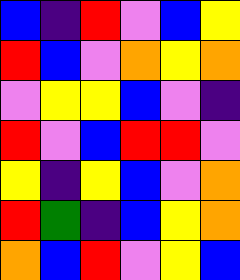[["blue", "indigo", "red", "violet", "blue", "yellow"], ["red", "blue", "violet", "orange", "yellow", "orange"], ["violet", "yellow", "yellow", "blue", "violet", "indigo"], ["red", "violet", "blue", "red", "red", "violet"], ["yellow", "indigo", "yellow", "blue", "violet", "orange"], ["red", "green", "indigo", "blue", "yellow", "orange"], ["orange", "blue", "red", "violet", "yellow", "blue"]]